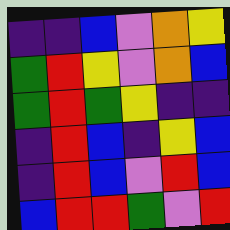[["indigo", "indigo", "blue", "violet", "orange", "yellow"], ["green", "red", "yellow", "violet", "orange", "blue"], ["green", "red", "green", "yellow", "indigo", "indigo"], ["indigo", "red", "blue", "indigo", "yellow", "blue"], ["indigo", "red", "blue", "violet", "red", "blue"], ["blue", "red", "red", "green", "violet", "red"]]